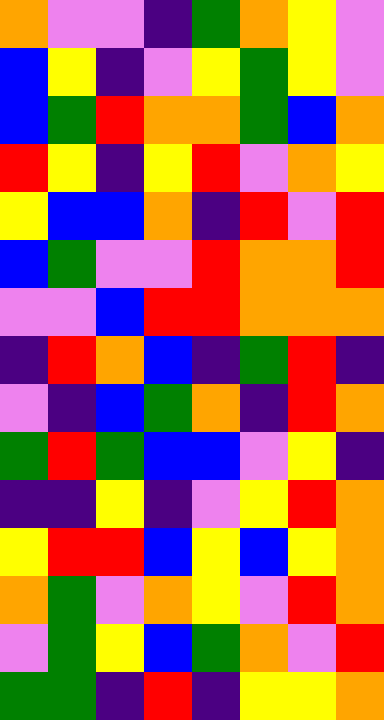[["orange", "violet", "violet", "indigo", "green", "orange", "yellow", "violet"], ["blue", "yellow", "indigo", "violet", "yellow", "green", "yellow", "violet"], ["blue", "green", "red", "orange", "orange", "green", "blue", "orange"], ["red", "yellow", "indigo", "yellow", "red", "violet", "orange", "yellow"], ["yellow", "blue", "blue", "orange", "indigo", "red", "violet", "red"], ["blue", "green", "violet", "violet", "red", "orange", "orange", "red"], ["violet", "violet", "blue", "red", "red", "orange", "orange", "orange"], ["indigo", "red", "orange", "blue", "indigo", "green", "red", "indigo"], ["violet", "indigo", "blue", "green", "orange", "indigo", "red", "orange"], ["green", "red", "green", "blue", "blue", "violet", "yellow", "indigo"], ["indigo", "indigo", "yellow", "indigo", "violet", "yellow", "red", "orange"], ["yellow", "red", "red", "blue", "yellow", "blue", "yellow", "orange"], ["orange", "green", "violet", "orange", "yellow", "violet", "red", "orange"], ["violet", "green", "yellow", "blue", "green", "orange", "violet", "red"], ["green", "green", "indigo", "red", "indigo", "yellow", "yellow", "orange"]]